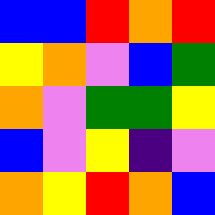[["blue", "blue", "red", "orange", "red"], ["yellow", "orange", "violet", "blue", "green"], ["orange", "violet", "green", "green", "yellow"], ["blue", "violet", "yellow", "indigo", "violet"], ["orange", "yellow", "red", "orange", "blue"]]